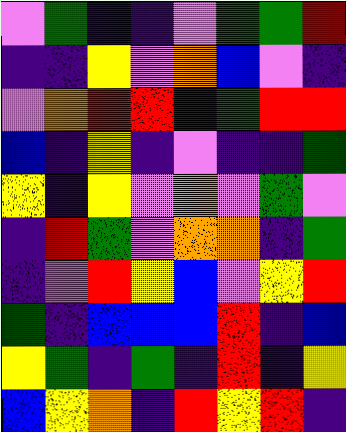[["violet", "green", "indigo", "indigo", "violet", "green", "green", "red"], ["indigo", "indigo", "yellow", "violet", "orange", "blue", "violet", "indigo"], ["violet", "orange", "red", "red", "indigo", "green", "red", "red"], ["blue", "indigo", "yellow", "indigo", "violet", "indigo", "indigo", "green"], ["yellow", "indigo", "yellow", "violet", "orange", "violet", "green", "violet"], ["indigo", "red", "green", "violet", "orange", "orange", "indigo", "green"], ["indigo", "violet", "red", "yellow", "blue", "violet", "yellow", "red"], ["green", "indigo", "blue", "blue", "blue", "red", "indigo", "blue"], ["yellow", "green", "indigo", "green", "indigo", "red", "indigo", "yellow"], ["blue", "yellow", "orange", "indigo", "red", "yellow", "red", "indigo"]]